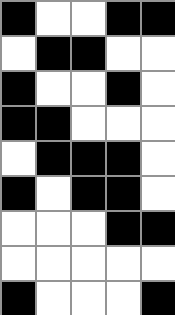[["black", "white", "white", "black", "black"], ["white", "black", "black", "white", "white"], ["black", "white", "white", "black", "white"], ["black", "black", "white", "white", "white"], ["white", "black", "black", "black", "white"], ["black", "white", "black", "black", "white"], ["white", "white", "white", "black", "black"], ["white", "white", "white", "white", "white"], ["black", "white", "white", "white", "black"]]